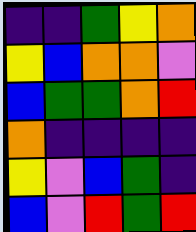[["indigo", "indigo", "green", "yellow", "orange"], ["yellow", "blue", "orange", "orange", "violet"], ["blue", "green", "green", "orange", "red"], ["orange", "indigo", "indigo", "indigo", "indigo"], ["yellow", "violet", "blue", "green", "indigo"], ["blue", "violet", "red", "green", "red"]]